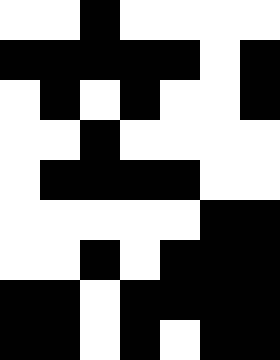[["white", "white", "black", "white", "white", "white", "white"], ["black", "black", "black", "black", "black", "white", "black"], ["white", "black", "white", "black", "white", "white", "black"], ["white", "white", "black", "white", "white", "white", "white"], ["white", "black", "black", "black", "black", "white", "white"], ["white", "white", "white", "white", "white", "black", "black"], ["white", "white", "black", "white", "black", "black", "black"], ["black", "black", "white", "black", "black", "black", "black"], ["black", "black", "white", "black", "white", "black", "black"]]